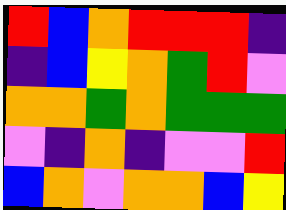[["red", "blue", "orange", "red", "red", "red", "indigo"], ["indigo", "blue", "yellow", "orange", "green", "red", "violet"], ["orange", "orange", "green", "orange", "green", "green", "green"], ["violet", "indigo", "orange", "indigo", "violet", "violet", "red"], ["blue", "orange", "violet", "orange", "orange", "blue", "yellow"]]